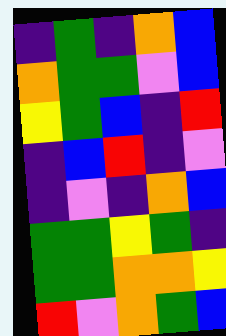[["indigo", "green", "indigo", "orange", "blue"], ["orange", "green", "green", "violet", "blue"], ["yellow", "green", "blue", "indigo", "red"], ["indigo", "blue", "red", "indigo", "violet"], ["indigo", "violet", "indigo", "orange", "blue"], ["green", "green", "yellow", "green", "indigo"], ["green", "green", "orange", "orange", "yellow"], ["red", "violet", "orange", "green", "blue"]]